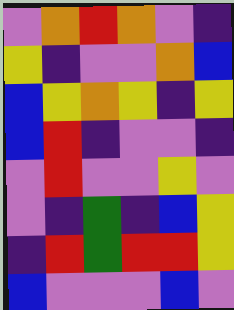[["violet", "orange", "red", "orange", "violet", "indigo"], ["yellow", "indigo", "violet", "violet", "orange", "blue"], ["blue", "yellow", "orange", "yellow", "indigo", "yellow"], ["blue", "red", "indigo", "violet", "violet", "indigo"], ["violet", "red", "violet", "violet", "yellow", "violet"], ["violet", "indigo", "green", "indigo", "blue", "yellow"], ["indigo", "red", "green", "red", "red", "yellow"], ["blue", "violet", "violet", "violet", "blue", "violet"]]